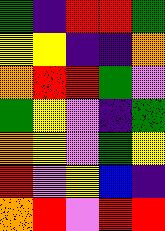[["green", "indigo", "red", "red", "green"], ["yellow", "yellow", "indigo", "indigo", "orange"], ["orange", "red", "red", "green", "violet"], ["green", "yellow", "violet", "indigo", "green"], ["orange", "yellow", "violet", "green", "yellow"], ["red", "violet", "yellow", "blue", "indigo"], ["orange", "red", "violet", "red", "red"]]